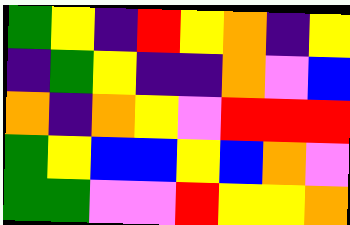[["green", "yellow", "indigo", "red", "yellow", "orange", "indigo", "yellow"], ["indigo", "green", "yellow", "indigo", "indigo", "orange", "violet", "blue"], ["orange", "indigo", "orange", "yellow", "violet", "red", "red", "red"], ["green", "yellow", "blue", "blue", "yellow", "blue", "orange", "violet"], ["green", "green", "violet", "violet", "red", "yellow", "yellow", "orange"]]